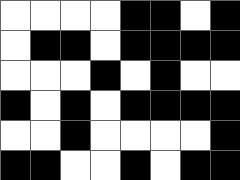[["white", "white", "white", "white", "black", "black", "white", "black"], ["white", "black", "black", "white", "black", "black", "black", "black"], ["white", "white", "white", "black", "white", "black", "white", "white"], ["black", "white", "black", "white", "black", "black", "black", "black"], ["white", "white", "black", "white", "white", "white", "white", "black"], ["black", "black", "white", "white", "black", "white", "black", "black"]]